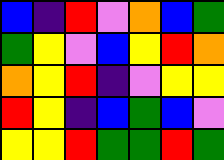[["blue", "indigo", "red", "violet", "orange", "blue", "green"], ["green", "yellow", "violet", "blue", "yellow", "red", "orange"], ["orange", "yellow", "red", "indigo", "violet", "yellow", "yellow"], ["red", "yellow", "indigo", "blue", "green", "blue", "violet"], ["yellow", "yellow", "red", "green", "green", "red", "green"]]